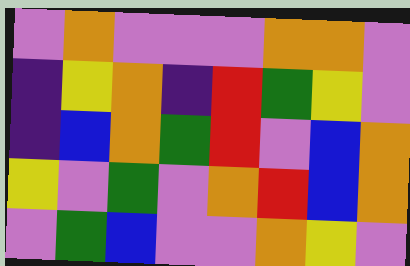[["violet", "orange", "violet", "violet", "violet", "orange", "orange", "violet"], ["indigo", "yellow", "orange", "indigo", "red", "green", "yellow", "violet"], ["indigo", "blue", "orange", "green", "red", "violet", "blue", "orange"], ["yellow", "violet", "green", "violet", "orange", "red", "blue", "orange"], ["violet", "green", "blue", "violet", "violet", "orange", "yellow", "violet"]]